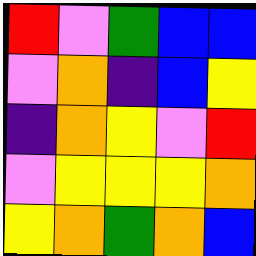[["red", "violet", "green", "blue", "blue"], ["violet", "orange", "indigo", "blue", "yellow"], ["indigo", "orange", "yellow", "violet", "red"], ["violet", "yellow", "yellow", "yellow", "orange"], ["yellow", "orange", "green", "orange", "blue"]]